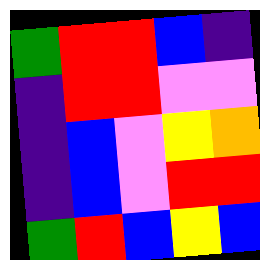[["green", "red", "red", "blue", "indigo"], ["indigo", "red", "red", "violet", "violet"], ["indigo", "blue", "violet", "yellow", "orange"], ["indigo", "blue", "violet", "red", "red"], ["green", "red", "blue", "yellow", "blue"]]